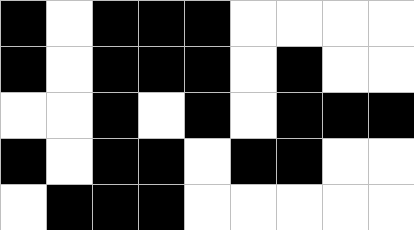[["black", "white", "black", "black", "black", "white", "white", "white", "white"], ["black", "white", "black", "black", "black", "white", "black", "white", "white"], ["white", "white", "black", "white", "black", "white", "black", "black", "black"], ["black", "white", "black", "black", "white", "black", "black", "white", "white"], ["white", "black", "black", "black", "white", "white", "white", "white", "white"]]